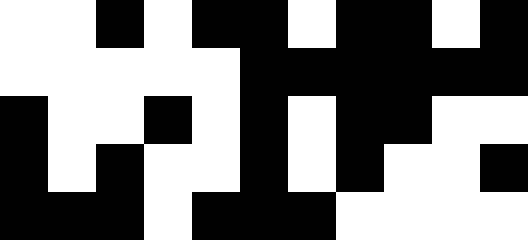[["white", "white", "black", "white", "black", "black", "white", "black", "black", "white", "black"], ["white", "white", "white", "white", "white", "black", "black", "black", "black", "black", "black"], ["black", "white", "white", "black", "white", "black", "white", "black", "black", "white", "white"], ["black", "white", "black", "white", "white", "black", "white", "black", "white", "white", "black"], ["black", "black", "black", "white", "black", "black", "black", "white", "white", "white", "white"]]